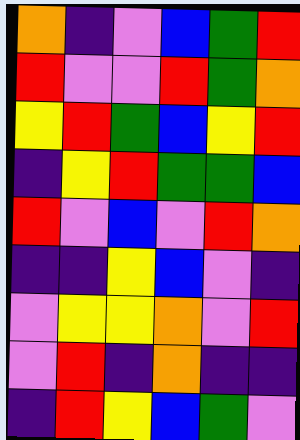[["orange", "indigo", "violet", "blue", "green", "red"], ["red", "violet", "violet", "red", "green", "orange"], ["yellow", "red", "green", "blue", "yellow", "red"], ["indigo", "yellow", "red", "green", "green", "blue"], ["red", "violet", "blue", "violet", "red", "orange"], ["indigo", "indigo", "yellow", "blue", "violet", "indigo"], ["violet", "yellow", "yellow", "orange", "violet", "red"], ["violet", "red", "indigo", "orange", "indigo", "indigo"], ["indigo", "red", "yellow", "blue", "green", "violet"]]